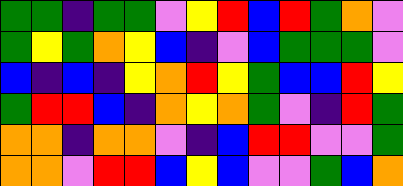[["green", "green", "indigo", "green", "green", "violet", "yellow", "red", "blue", "red", "green", "orange", "violet"], ["green", "yellow", "green", "orange", "yellow", "blue", "indigo", "violet", "blue", "green", "green", "green", "violet"], ["blue", "indigo", "blue", "indigo", "yellow", "orange", "red", "yellow", "green", "blue", "blue", "red", "yellow"], ["green", "red", "red", "blue", "indigo", "orange", "yellow", "orange", "green", "violet", "indigo", "red", "green"], ["orange", "orange", "indigo", "orange", "orange", "violet", "indigo", "blue", "red", "red", "violet", "violet", "green"], ["orange", "orange", "violet", "red", "red", "blue", "yellow", "blue", "violet", "violet", "green", "blue", "orange"]]